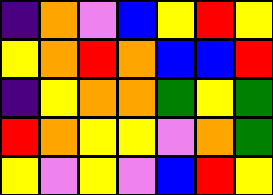[["indigo", "orange", "violet", "blue", "yellow", "red", "yellow"], ["yellow", "orange", "red", "orange", "blue", "blue", "red"], ["indigo", "yellow", "orange", "orange", "green", "yellow", "green"], ["red", "orange", "yellow", "yellow", "violet", "orange", "green"], ["yellow", "violet", "yellow", "violet", "blue", "red", "yellow"]]